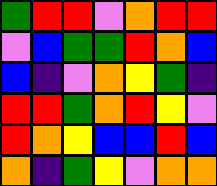[["green", "red", "red", "violet", "orange", "red", "red"], ["violet", "blue", "green", "green", "red", "orange", "blue"], ["blue", "indigo", "violet", "orange", "yellow", "green", "indigo"], ["red", "red", "green", "orange", "red", "yellow", "violet"], ["red", "orange", "yellow", "blue", "blue", "red", "blue"], ["orange", "indigo", "green", "yellow", "violet", "orange", "orange"]]